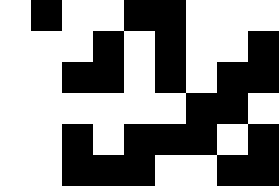[["white", "black", "white", "white", "black", "black", "white", "white", "white"], ["white", "white", "white", "black", "white", "black", "white", "white", "black"], ["white", "white", "black", "black", "white", "black", "white", "black", "black"], ["white", "white", "white", "white", "white", "white", "black", "black", "white"], ["white", "white", "black", "white", "black", "black", "black", "white", "black"], ["white", "white", "black", "black", "black", "white", "white", "black", "black"]]